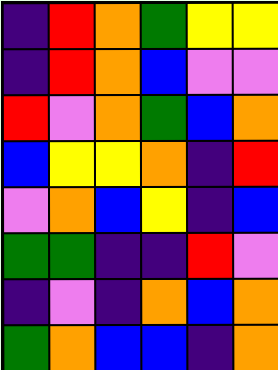[["indigo", "red", "orange", "green", "yellow", "yellow"], ["indigo", "red", "orange", "blue", "violet", "violet"], ["red", "violet", "orange", "green", "blue", "orange"], ["blue", "yellow", "yellow", "orange", "indigo", "red"], ["violet", "orange", "blue", "yellow", "indigo", "blue"], ["green", "green", "indigo", "indigo", "red", "violet"], ["indigo", "violet", "indigo", "orange", "blue", "orange"], ["green", "orange", "blue", "blue", "indigo", "orange"]]